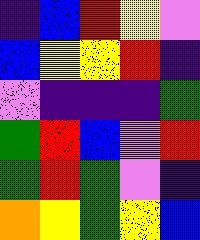[["indigo", "blue", "red", "yellow", "violet"], ["blue", "yellow", "yellow", "red", "indigo"], ["violet", "indigo", "indigo", "indigo", "green"], ["green", "red", "blue", "violet", "red"], ["green", "red", "green", "violet", "indigo"], ["orange", "yellow", "green", "yellow", "blue"]]